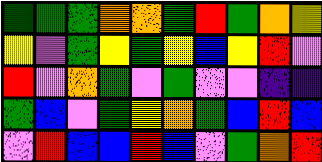[["green", "green", "green", "orange", "orange", "green", "red", "green", "orange", "yellow"], ["yellow", "violet", "green", "yellow", "green", "yellow", "blue", "yellow", "red", "violet"], ["red", "violet", "orange", "green", "violet", "green", "violet", "violet", "indigo", "indigo"], ["green", "blue", "violet", "green", "yellow", "orange", "green", "blue", "red", "blue"], ["violet", "red", "blue", "blue", "red", "blue", "violet", "green", "orange", "red"]]